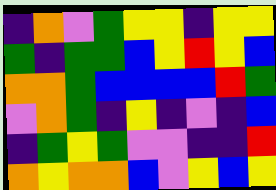[["indigo", "orange", "violet", "green", "yellow", "yellow", "indigo", "yellow", "yellow"], ["green", "indigo", "green", "green", "blue", "yellow", "red", "yellow", "blue"], ["orange", "orange", "green", "blue", "blue", "blue", "blue", "red", "green"], ["violet", "orange", "green", "indigo", "yellow", "indigo", "violet", "indigo", "blue"], ["indigo", "green", "yellow", "green", "violet", "violet", "indigo", "indigo", "red"], ["orange", "yellow", "orange", "orange", "blue", "violet", "yellow", "blue", "yellow"]]